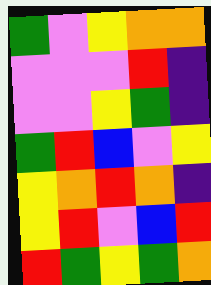[["green", "violet", "yellow", "orange", "orange"], ["violet", "violet", "violet", "red", "indigo"], ["violet", "violet", "yellow", "green", "indigo"], ["green", "red", "blue", "violet", "yellow"], ["yellow", "orange", "red", "orange", "indigo"], ["yellow", "red", "violet", "blue", "red"], ["red", "green", "yellow", "green", "orange"]]